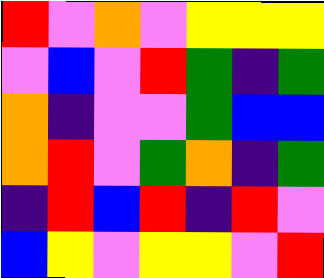[["red", "violet", "orange", "violet", "yellow", "yellow", "yellow"], ["violet", "blue", "violet", "red", "green", "indigo", "green"], ["orange", "indigo", "violet", "violet", "green", "blue", "blue"], ["orange", "red", "violet", "green", "orange", "indigo", "green"], ["indigo", "red", "blue", "red", "indigo", "red", "violet"], ["blue", "yellow", "violet", "yellow", "yellow", "violet", "red"]]